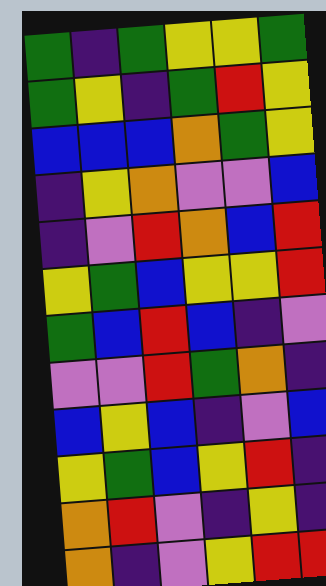[["green", "indigo", "green", "yellow", "yellow", "green"], ["green", "yellow", "indigo", "green", "red", "yellow"], ["blue", "blue", "blue", "orange", "green", "yellow"], ["indigo", "yellow", "orange", "violet", "violet", "blue"], ["indigo", "violet", "red", "orange", "blue", "red"], ["yellow", "green", "blue", "yellow", "yellow", "red"], ["green", "blue", "red", "blue", "indigo", "violet"], ["violet", "violet", "red", "green", "orange", "indigo"], ["blue", "yellow", "blue", "indigo", "violet", "blue"], ["yellow", "green", "blue", "yellow", "red", "indigo"], ["orange", "red", "violet", "indigo", "yellow", "indigo"], ["orange", "indigo", "violet", "yellow", "red", "red"]]